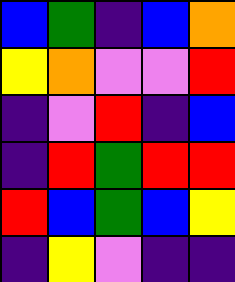[["blue", "green", "indigo", "blue", "orange"], ["yellow", "orange", "violet", "violet", "red"], ["indigo", "violet", "red", "indigo", "blue"], ["indigo", "red", "green", "red", "red"], ["red", "blue", "green", "blue", "yellow"], ["indigo", "yellow", "violet", "indigo", "indigo"]]